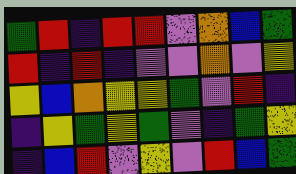[["green", "red", "indigo", "red", "red", "violet", "orange", "blue", "green"], ["red", "indigo", "red", "indigo", "violet", "violet", "orange", "violet", "yellow"], ["yellow", "blue", "orange", "yellow", "yellow", "green", "violet", "red", "indigo"], ["indigo", "yellow", "green", "yellow", "green", "violet", "indigo", "green", "yellow"], ["indigo", "blue", "red", "violet", "yellow", "violet", "red", "blue", "green"]]